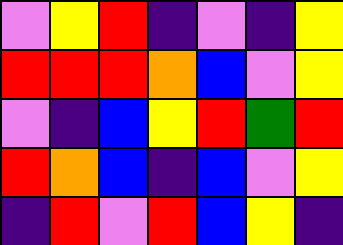[["violet", "yellow", "red", "indigo", "violet", "indigo", "yellow"], ["red", "red", "red", "orange", "blue", "violet", "yellow"], ["violet", "indigo", "blue", "yellow", "red", "green", "red"], ["red", "orange", "blue", "indigo", "blue", "violet", "yellow"], ["indigo", "red", "violet", "red", "blue", "yellow", "indigo"]]